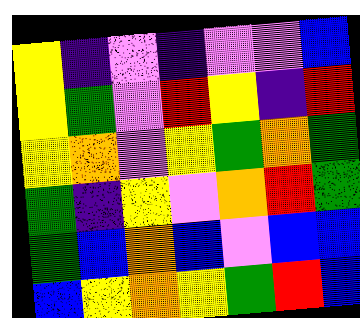[["yellow", "indigo", "violet", "indigo", "violet", "violet", "blue"], ["yellow", "green", "violet", "red", "yellow", "indigo", "red"], ["yellow", "orange", "violet", "yellow", "green", "orange", "green"], ["green", "indigo", "yellow", "violet", "orange", "red", "green"], ["green", "blue", "orange", "blue", "violet", "blue", "blue"], ["blue", "yellow", "orange", "yellow", "green", "red", "blue"]]